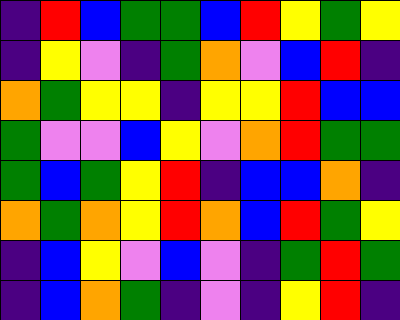[["indigo", "red", "blue", "green", "green", "blue", "red", "yellow", "green", "yellow"], ["indigo", "yellow", "violet", "indigo", "green", "orange", "violet", "blue", "red", "indigo"], ["orange", "green", "yellow", "yellow", "indigo", "yellow", "yellow", "red", "blue", "blue"], ["green", "violet", "violet", "blue", "yellow", "violet", "orange", "red", "green", "green"], ["green", "blue", "green", "yellow", "red", "indigo", "blue", "blue", "orange", "indigo"], ["orange", "green", "orange", "yellow", "red", "orange", "blue", "red", "green", "yellow"], ["indigo", "blue", "yellow", "violet", "blue", "violet", "indigo", "green", "red", "green"], ["indigo", "blue", "orange", "green", "indigo", "violet", "indigo", "yellow", "red", "indigo"]]